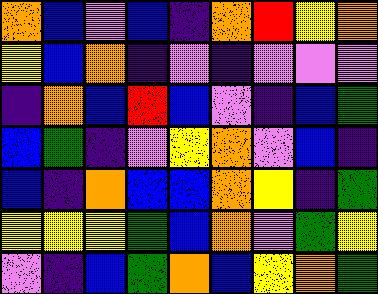[["orange", "blue", "violet", "blue", "indigo", "orange", "red", "yellow", "orange"], ["yellow", "blue", "orange", "indigo", "violet", "indigo", "violet", "violet", "violet"], ["indigo", "orange", "blue", "red", "blue", "violet", "indigo", "blue", "green"], ["blue", "green", "indigo", "violet", "yellow", "orange", "violet", "blue", "indigo"], ["blue", "indigo", "orange", "blue", "blue", "orange", "yellow", "indigo", "green"], ["yellow", "yellow", "yellow", "green", "blue", "orange", "violet", "green", "yellow"], ["violet", "indigo", "blue", "green", "orange", "blue", "yellow", "orange", "green"]]